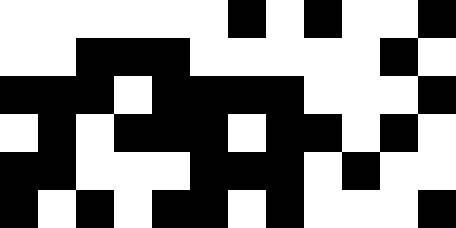[["white", "white", "white", "white", "white", "white", "black", "white", "black", "white", "white", "black"], ["white", "white", "black", "black", "black", "white", "white", "white", "white", "white", "black", "white"], ["black", "black", "black", "white", "black", "black", "black", "black", "white", "white", "white", "black"], ["white", "black", "white", "black", "black", "black", "white", "black", "black", "white", "black", "white"], ["black", "black", "white", "white", "white", "black", "black", "black", "white", "black", "white", "white"], ["black", "white", "black", "white", "black", "black", "white", "black", "white", "white", "white", "black"]]